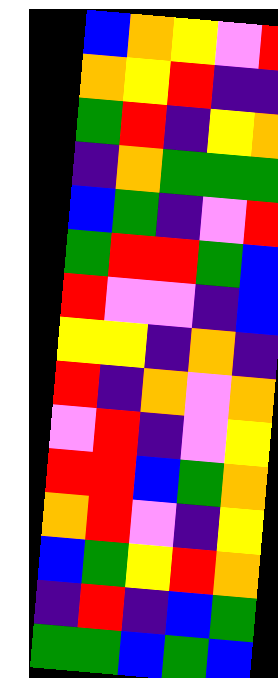[["blue", "orange", "yellow", "violet", "red"], ["orange", "yellow", "red", "indigo", "indigo"], ["green", "red", "indigo", "yellow", "orange"], ["indigo", "orange", "green", "green", "green"], ["blue", "green", "indigo", "violet", "red"], ["green", "red", "red", "green", "blue"], ["red", "violet", "violet", "indigo", "blue"], ["yellow", "yellow", "indigo", "orange", "indigo"], ["red", "indigo", "orange", "violet", "orange"], ["violet", "red", "indigo", "violet", "yellow"], ["red", "red", "blue", "green", "orange"], ["orange", "red", "violet", "indigo", "yellow"], ["blue", "green", "yellow", "red", "orange"], ["indigo", "red", "indigo", "blue", "green"], ["green", "green", "blue", "green", "blue"]]